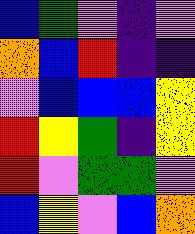[["blue", "green", "violet", "indigo", "violet"], ["orange", "blue", "red", "indigo", "indigo"], ["violet", "blue", "blue", "blue", "yellow"], ["red", "yellow", "green", "indigo", "yellow"], ["red", "violet", "green", "green", "violet"], ["blue", "yellow", "violet", "blue", "orange"]]